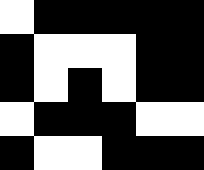[["white", "black", "black", "black", "black", "black"], ["black", "white", "white", "white", "black", "black"], ["black", "white", "black", "white", "black", "black"], ["white", "black", "black", "black", "white", "white"], ["black", "white", "white", "black", "black", "black"]]